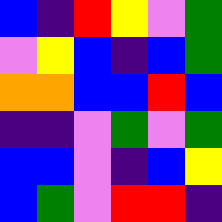[["blue", "indigo", "red", "yellow", "violet", "green"], ["violet", "yellow", "blue", "indigo", "blue", "green"], ["orange", "orange", "blue", "blue", "red", "blue"], ["indigo", "indigo", "violet", "green", "violet", "green"], ["blue", "blue", "violet", "indigo", "blue", "yellow"], ["blue", "green", "violet", "red", "red", "indigo"]]